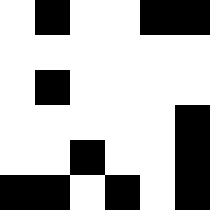[["white", "black", "white", "white", "black", "black"], ["white", "white", "white", "white", "white", "white"], ["white", "black", "white", "white", "white", "white"], ["white", "white", "white", "white", "white", "black"], ["white", "white", "black", "white", "white", "black"], ["black", "black", "white", "black", "white", "black"]]